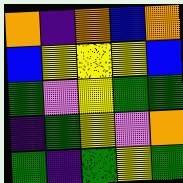[["orange", "indigo", "orange", "blue", "orange"], ["blue", "yellow", "yellow", "yellow", "blue"], ["green", "violet", "yellow", "green", "green"], ["indigo", "green", "yellow", "violet", "orange"], ["green", "indigo", "green", "yellow", "green"]]